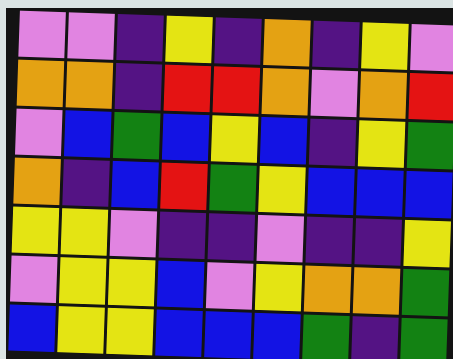[["violet", "violet", "indigo", "yellow", "indigo", "orange", "indigo", "yellow", "violet"], ["orange", "orange", "indigo", "red", "red", "orange", "violet", "orange", "red"], ["violet", "blue", "green", "blue", "yellow", "blue", "indigo", "yellow", "green"], ["orange", "indigo", "blue", "red", "green", "yellow", "blue", "blue", "blue"], ["yellow", "yellow", "violet", "indigo", "indigo", "violet", "indigo", "indigo", "yellow"], ["violet", "yellow", "yellow", "blue", "violet", "yellow", "orange", "orange", "green"], ["blue", "yellow", "yellow", "blue", "blue", "blue", "green", "indigo", "green"]]